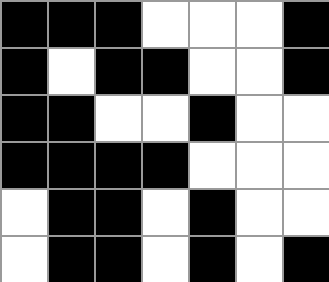[["black", "black", "black", "white", "white", "white", "black"], ["black", "white", "black", "black", "white", "white", "black"], ["black", "black", "white", "white", "black", "white", "white"], ["black", "black", "black", "black", "white", "white", "white"], ["white", "black", "black", "white", "black", "white", "white"], ["white", "black", "black", "white", "black", "white", "black"]]